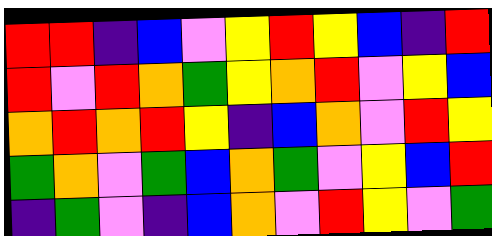[["red", "red", "indigo", "blue", "violet", "yellow", "red", "yellow", "blue", "indigo", "red"], ["red", "violet", "red", "orange", "green", "yellow", "orange", "red", "violet", "yellow", "blue"], ["orange", "red", "orange", "red", "yellow", "indigo", "blue", "orange", "violet", "red", "yellow"], ["green", "orange", "violet", "green", "blue", "orange", "green", "violet", "yellow", "blue", "red"], ["indigo", "green", "violet", "indigo", "blue", "orange", "violet", "red", "yellow", "violet", "green"]]